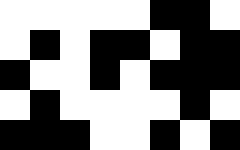[["white", "white", "white", "white", "white", "black", "black", "white"], ["white", "black", "white", "black", "black", "white", "black", "black"], ["black", "white", "white", "black", "white", "black", "black", "black"], ["white", "black", "white", "white", "white", "white", "black", "white"], ["black", "black", "black", "white", "white", "black", "white", "black"]]